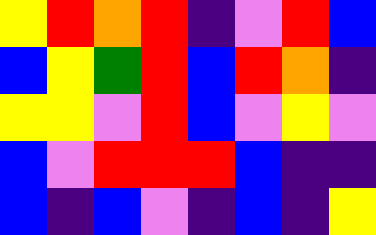[["yellow", "red", "orange", "red", "indigo", "violet", "red", "blue"], ["blue", "yellow", "green", "red", "blue", "red", "orange", "indigo"], ["yellow", "yellow", "violet", "red", "blue", "violet", "yellow", "violet"], ["blue", "violet", "red", "red", "red", "blue", "indigo", "indigo"], ["blue", "indigo", "blue", "violet", "indigo", "blue", "indigo", "yellow"]]